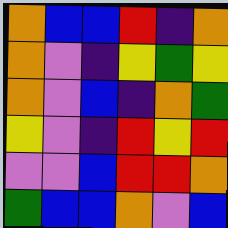[["orange", "blue", "blue", "red", "indigo", "orange"], ["orange", "violet", "indigo", "yellow", "green", "yellow"], ["orange", "violet", "blue", "indigo", "orange", "green"], ["yellow", "violet", "indigo", "red", "yellow", "red"], ["violet", "violet", "blue", "red", "red", "orange"], ["green", "blue", "blue", "orange", "violet", "blue"]]